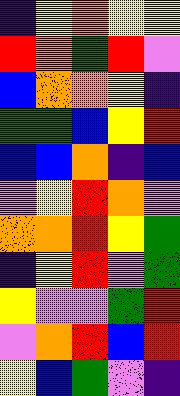[["indigo", "yellow", "orange", "yellow", "yellow"], ["red", "orange", "green", "red", "violet"], ["blue", "orange", "orange", "yellow", "indigo"], ["green", "green", "blue", "yellow", "red"], ["blue", "blue", "orange", "indigo", "blue"], ["violet", "yellow", "red", "orange", "violet"], ["orange", "orange", "red", "yellow", "green"], ["indigo", "yellow", "red", "violet", "green"], ["yellow", "violet", "violet", "green", "red"], ["violet", "orange", "red", "blue", "red"], ["yellow", "blue", "green", "violet", "indigo"]]